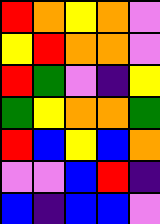[["red", "orange", "yellow", "orange", "violet"], ["yellow", "red", "orange", "orange", "violet"], ["red", "green", "violet", "indigo", "yellow"], ["green", "yellow", "orange", "orange", "green"], ["red", "blue", "yellow", "blue", "orange"], ["violet", "violet", "blue", "red", "indigo"], ["blue", "indigo", "blue", "blue", "violet"]]